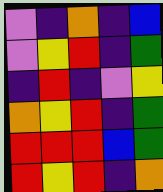[["violet", "indigo", "orange", "indigo", "blue"], ["violet", "yellow", "red", "indigo", "green"], ["indigo", "red", "indigo", "violet", "yellow"], ["orange", "yellow", "red", "indigo", "green"], ["red", "red", "red", "blue", "green"], ["red", "yellow", "red", "indigo", "orange"]]